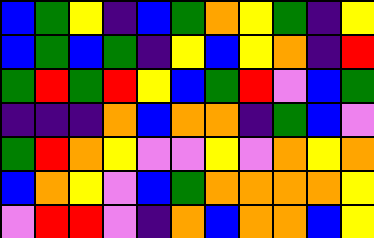[["blue", "green", "yellow", "indigo", "blue", "green", "orange", "yellow", "green", "indigo", "yellow"], ["blue", "green", "blue", "green", "indigo", "yellow", "blue", "yellow", "orange", "indigo", "red"], ["green", "red", "green", "red", "yellow", "blue", "green", "red", "violet", "blue", "green"], ["indigo", "indigo", "indigo", "orange", "blue", "orange", "orange", "indigo", "green", "blue", "violet"], ["green", "red", "orange", "yellow", "violet", "violet", "yellow", "violet", "orange", "yellow", "orange"], ["blue", "orange", "yellow", "violet", "blue", "green", "orange", "orange", "orange", "orange", "yellow"], ["violet", "red", "red", "violet", "indigo", "orange", "blue", "orange", "orange", "blue", "yellow"]]